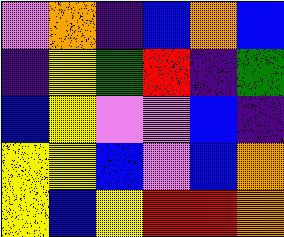[["violet", "orange", "indigo", "blue", "orange", "blue"], ["indigo", "yellow", "green", "red", "indigo", "green"], ["blue", "yellow", "violet", "violet", "blue", "indigo"], ["yellow", "yellow", "blue", "violet", "blue", "orange"], ["yellow", "blue", "yellow", "red", "red", "orange"]]